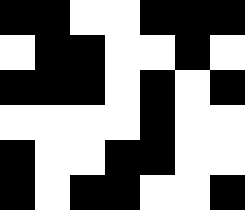[["black", "black", "white", "white", "black", "black", "black"], ["white", "black", "black", "white", "white", "black", "white"], ["black", "black", "black", "white", "black", "white", "black"], ["white", "white", "white", "white", "black", "white", "white"], ["black", "white", "white", "black", "black", "white", "white"], ["black", "white", "black", "black", "white", "white", "black"]]